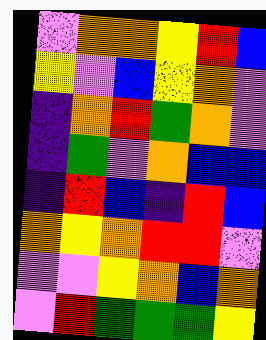[["violet", "orange", "orange", "yellow", "red", "blue"], ["yellow", "violet", "blue", "yellow", "orange", "violet"], ["indigo", "orange", "red", "green", "orange", "violet"], ["indigo", "green", "violet", "orange", "blue", "blue"], ["indigo", "red", "blue", "indigo", "red", "blue"], ["orange", "yellow", "orange", "red", "red", "violet"], ["violet", "violet", "yellow", "orange", "blue", "orange"], ["violet", "red", "green", "green", "green", "yellow"]]